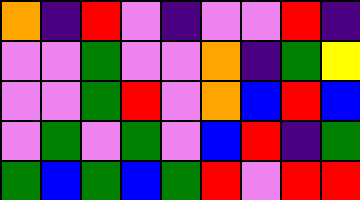[["orange", "indigo", "red", "violet", "indigo", "violet", "violet", "red", "indigo"], ["violet", "violet", "green", "violet", "violet", "orange", "indigo", "green", "yellow"], ["violet", "violet", "green", "red", "violet", "orange", "blue", "red", "blue"], ["violet", "green", "violet", "green", "violet", "blue", "red", "indigo", "green"], ["green", "blue", "green", "blue", "green", "red", "violet", "red", "red"]]